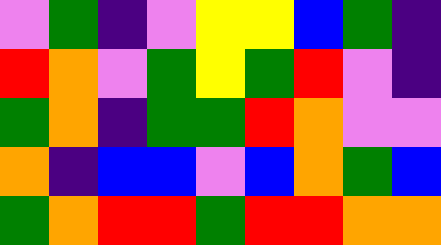[["violet", "green", "indigo", "violet", "yellow", "yellow", "blue", "green", "indigo"], ["red", "orange", "violet", "green", "yellow", "green", "red", "violet", "indigo"], ["green", "orange", "indigo", "green", "green", "red", "orange", "violet", "violet"], ["orange", "indigo", "blue", "blue", "violet", "blue", "orange", "green", "blue"], ["green", "orange", "red", "red", "green", "red", "red", "orange", "orange"]]